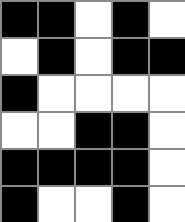[["black", "black", "white", "black", "white"], ["white", "black", "white", "black", "black"], ["black", "white", "white", "white", "white"], ["white", "white", "black", "black", "white"], ["black", "black", "black", "black", "white"], ["black", "white", "white", "black", "white"]]